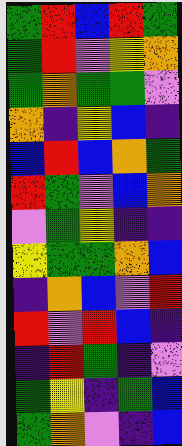[["green", "red", "blue", "red", "green"], ["green", "red", "violet", "yellow", "orange"], ["green", "orange", "green", "green", "violet"], ["orange", "indigo", "yellow", "blue", "indigo"], ["blue", "red", "blue", "orange", "green"], ["red", "green", "violet", "blue", "orange"], ["violet", "green", "yellow", "indigo", "indigo"], ["yellow", "green", "green", "orange", "blue"], ["indigo", "orange", "blue", "violet", "red"], ["red", "violet", "red", "blue", "indigo"], ["indigo", "red", "green", "indigo", "violet"], ["green", "yellow", "indigo", "green", "blue"], ["green", "orange", "violet", "indigo", "blue"]]